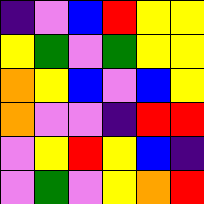[["indigo", "violet", "blue", "red", "yellow", "yellow"], ["yellow", "green", "violet", "green", "yellow", "yellow"], ["orange", "yellow", "blue", "violet", "blue", "yellow"], ["orange", "violet", "violet", "indigo", "red", "red"], ["violet", "yellow", "red", "yellow", "blue", "indigo"], ["violet", "green", "violet", "yellow", "orange", "red"]]